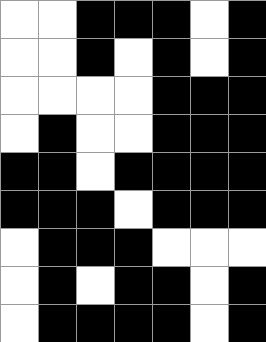[["white", "white", "black", "black", "black", "white", "black"], ["white", "white", "black", "white", "black", "white", "black"], ["white", "white", "white", "white", "black", "black", "black"], ["white", "black", "white", "white", "black", "black", "black"], ["black", "black", "white", "black", "black", "black", "black"], ["black", "black", "black", "white", "black", "black", "black"], ["white", "black", "black", "black", "white", "white", "white"], ["white", "black", "white", "black", "black", "white", "black"], ["white", "black", "black", "black", "black", "white", "black"]]